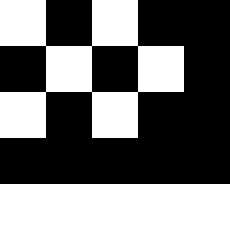[["white", "black", "white", "black", "black"], ["black", "white", "black", "white", "black"], ["white", "black", "white", "black", "black"], ["black", "black", "black", "black", "black"], ["white", "white", "white", "white", "white"]]